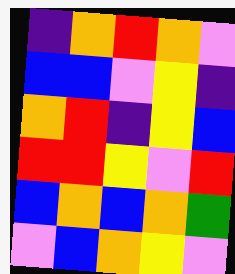[["indigo", "orange", "red", "orange", "violet"], ["blue", "blue", "violet", "yellow", "indigo"], ["orange", "red", "indigo", "yellow", "blue"], ["red", "red", "yellow", "violet", "red"], ["blue", "orange", "blue", "orange", "green"], ["violet", "blue", "orange", "yellow", "violet"]]